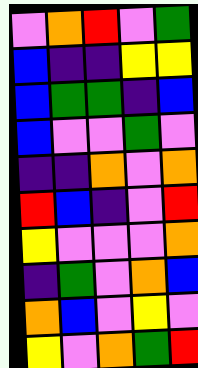[["violet", "orange", "red", "violet", "green"], ["blue", "indigo", "indigo", "yellow", "yellow"], ["blue", "green", "green", "indigo", "blue"], ["blue", "violet", "violet", "green", "violet"], ["indigo", "indigo", "orange", "violet", "orange"], ["red", "blue", "indigo", "violet", "red"], ["yellow", "violet", "violet", "violet", "orange"], ["indigo", "green", "violet", "orange", "blue"], ["orange", "blue", "violet", "yellow", "violet"], ["yellow", "violet", "orange", "green", "red"]]